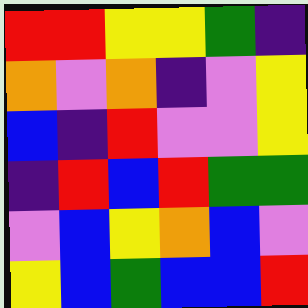[["red", "red", "yellow", "yellow", "green", "indigo"], ["orange", "violet", "orange", "indigo", "violet", "yellow"], ["blue", "indigo", "red", "violet", "violet", "yellow"], ["indigo", "red", "blue", "red", "green", "green"], ["violet", "blue", "yellow", "orange", "blue", "violet"], ["yellow", "blue", "green", "blue", "blue", "red"]]